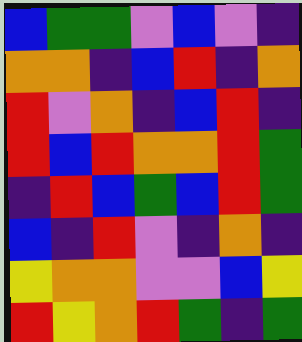[["blue", "green", "green", "violet", "blue", "violet", "indigo"], ["orange", "orange", "indigo", "blue", "red", "indigo", "orange"], ["red", "violet", "orange", "indigo", "blue", "red", "indigo"], ["red", "blue", "red", "orange", "orange", "red", "green"], ["indigo", "red", "blue", "green", "blue", "red", "green"], ["blue", "indigo", "red", "violet", "indigo", "orange", "indigo"], ["yellow", "orange", "orange", "violet", "violet", "blue", "yellow"], ["red", "yellow", "orange", "red", "green", "indigo", "green"]]